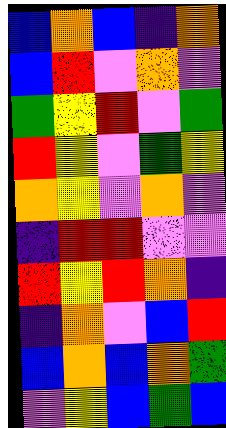[["blue", "orange", "blue", "indigo", "orange"], ["blue", "red", "violet", "orange", "violet"], ["green", "yellow", "red", "violet", "green"], ["red", "yellow", "violet", "green", "yellow"], ["orange", "yellow", "violet", "orange", "violet"], ["indigo", "red", "red", "violet", "violet"], ["red", "yellow", "red", "orange", "indigo"], ["indigo", "orange", "violet", "blue", "red"], ["blue", "orange", "blue", "orange", "green"], ["violet", "yellow", "blue", "green", "blue"]]